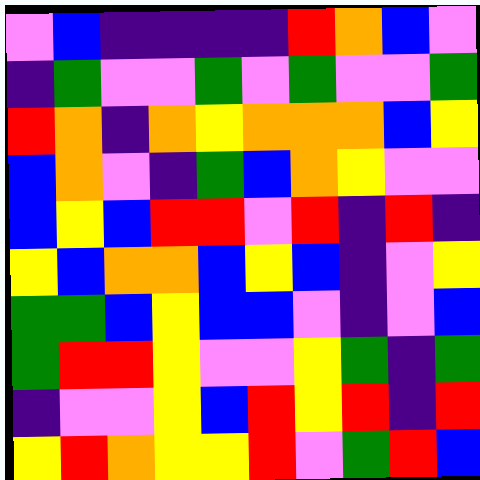[["violet", "blue", "indigo", "indigo", "indigo", "indigo", "red", "orange", "blue", "violet"], ["indigo", "green", "violet", "violet", "green", "violet", "green", "violet", "violet", "green"], ["red", "orange", "indigo", "orange", "yellow", "orange", "orange", "orange", "blue", "yellow"], ["blue", "orange", "violet", "indigo", "green", "blue", "orange", "yellow", "violet", "violet"], ["blue", "yellow", "blue", "red", "red", "violet", "red", "indigo", "red", "indigo"], ["yellow", "blue", "orange", "orange", "blue", "yellow", "blue", "indigo", "violet", "yellow"], ["green", "green", "blue", "yellow", "blue", "blue", "violet", "indigo", "violet", "blue"], ["green", "red", "red", "yellow", "violet", "violet", "yellow", "green", "indigo", "green"], ["indigo", "violet", "violet", "yellow", "blue", "red", "yellow", "red", "indigo", "red"], ["yellow", "red", "orange", "yellow", "yellow", "red", "violet", "green", "red", "blue"]]